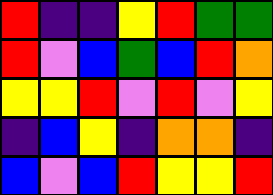[["red", "indigo", "indigo", "yellow", "red", "green", "green"], ["red", "violet", "blue", "green", "blue", "red", "orange"], ["yellow", "yellow", "red", "violet", "red", "violet", "yellow"], ["indigo", "blue", "yellow", "indigo", "orange", "orange", "indigo"], ["blue", "violet", "blue", "red", "yellow", "yellow", "red"]]